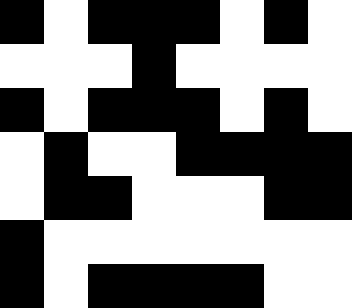[["black", "white", "black", "black", "black", "white", "black", "white"], ["white", "white", "white", "black", "white", "white", "white", "white"], ["black", "white", "black", "black", "black", "white", "black", "white"], ["white", "black", "white", "white", "black", "black", "black", "black"], ["white", "black", "black", "white", "white", "white", "black", "black"], ["black", "white", "white", "white", "white", "white", "white", "white"], ["black", "white", "black", "black", "black", "black", "white", "white"]]